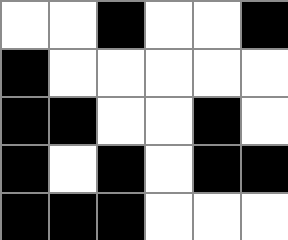[["white", "white", "black", "white", "white", "black"], ["black", "white", "white", "white", "white", "white"], ["black", "black", "white", "white", "black", "white"], ["black", "white", "black", "white", "black", "black"], ["black", "black", "black", "white", "white", "white"]]